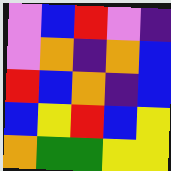[["violet", "blue", "red", "violet", "indigo"], ["violet", "orange", "indigo", "orange", "blue"], ["red", "blue", "orange", "indigo", "blue"], ["blue", "yellow", "red", "blue", "yellow"], ["orange", "green", "green", "yellow", "yellow"]]